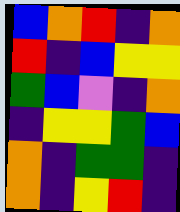[["blue", "orange", "red", "indigo", "orange"], ["red", "indigo", "blue", "yellow", "yellow"], ["green", "blue", "violet", "indigo", "orange"], ["indigo", "yellow", "yellow", "green", "blue"], ["orange", "indigo", "green", "green", "indigo"], ["orange", "indigo", "yellow", "red", "indigo"]]